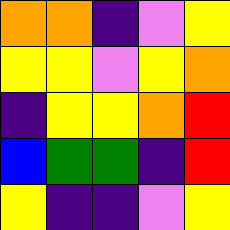[["orange", "orange", "indigo", "violet", "yellow"], ["yellow", "yellow", "violet", "yellow", "orange"], ["indigo", "yellow", "yellow", "orange", "red"], ["blue", "green", "green", "indigo", "red"], ["yellow", "indigo", "indigo", "violet", "yellow"]]